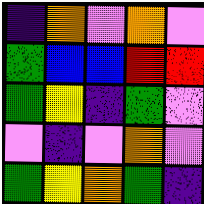[["indigo", "orange", "violet", "orange", "violet"], ["green", "blue", "blue", "red", "red"], ["green", "yellow", "indigo", "green", "violet"], ["violet", "indigo", "violet", "orange", "violet"], ["green", "yellow", "orange", "green", "indigo"]]